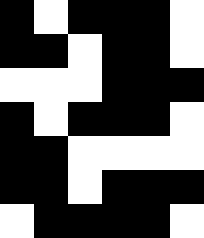[["black", "white", "black", "black", "black", "white"], ["black", "black", "white", "black", "black", "white"], ["white", "white", "white", "black", "black", "black"], ["black", "white", "black", "black", "black", "white"], ["black", "black", "white", "white", "white", "white"], ["black", "black", "white", "black", "black", "black"], ["white", "black", "black", "black", "black", "white"]]